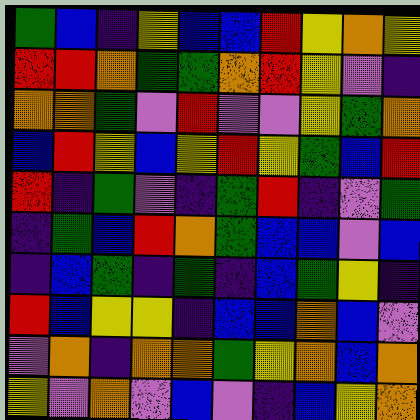[["green", "blue", "indigo", "yellow", "blue", "blue", "red", "yellow", "orange", "yellow"], ["red", "red", "orange", "green", "green", "orange", "red", "yellow", "violet", "indigo"], ["orange", "orange", "green", "violet", "red", "violet", "violet", "yellow", "green", "orange"], ["blue", "red", "yellow", "blue", "yellow", "red", "yellow", "green", "blue", "red"], ["red", "indigo", "green", "violet", "indigo", "green", "red", "indigo", "violet", "green"], ["indigo", "green", "blue", "red", "orange", "green", "blue", "blue", "violet", "blue"], ["indigo", "blue", "green", "indigo", "green", "indigo", "blue", "green", "yellow", "indigo"], ["red", "blue", "yellow", "yellow", "indigo", "blue", "blue", "orange", "blue", "violet"], ["violet", "orange", "indigo", "orange", "orange", "green", "yellow", "orange", "blue", "orange"], ["yellow", "violet", "orange", "violet", "blue", "violet", "indigo", "blue", "yellow", "orange"]]